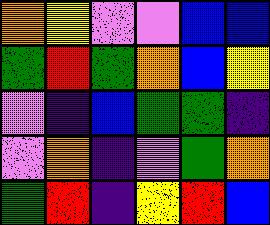[["orange", "yellow", "violet", "violet", "blue", "blue"], ["green", "red", "green", "orange", "blue", "yellow"], ["violet", "indigo", "blue", "green", "green", "indigo"], ["violet", "orange", "indigo", "violet", "green", "orange"], ["green", "red", "indigo", "yellow", "red", "blue"]]